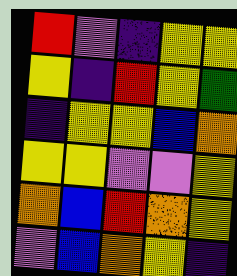[["red", "violet", "indigo", "yellow", "yellow"], ["yellow", "indigo", "red", "yellow", "green"], ["indigo", "yellow", "yellow", "blue", "orange"], ["yellow", "yellow", "violet", "violet", "yellow"], ["orange", "blue", "red", "orange", "yellow"], ["violet", "blue", "orange", "yellow", "indigo"]]